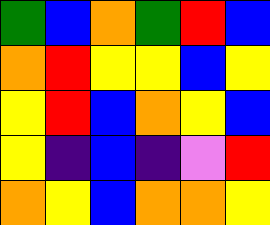[["green", "blue", "orange", "green", "red", "blue"], ["orange", "red", "yellow", "yellow", "blue", "yellow"], ["yellow", "red", "blue", "orange", "yellow", "blue"], ["yellow", "indigo", "blue", "indigo", "violet", "red"], ["orange", "yellow", "blue", "orange", "orange", "yellow"]]